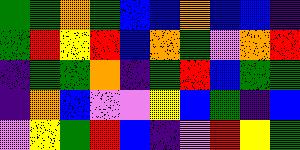[["green", "green", "orange", "green", "blue", "blue", "orange", "blue", "blue", "indigo"], ["green", "red", "yellow", "red", "blue", "orange", "green", "violet", "orange", "red"], ["indigo", "green", "green", "orange", "indigo", "green", "red", "blue", "green", "green"], ["indigo", "orange", "blue", "violet", "violet", "yellow", "blue", "green", "indigo", "blue"], ["violet", "yellow", "green", "red", "blue", "indigo", "violet", "red", "yellow", "green"]]